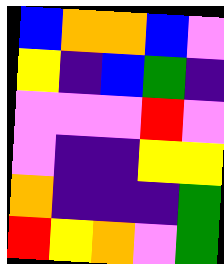[["blue", "orange", "orange", "blue", "violet"], ["yellow", "indigo", "blue", "green", "indigo"], ["violet", "violet", "violet", "red", "violet"], ["violet", "indigo", "indigo", "yellow", "yellow"], ["orange", "indigo", "indigo", "indigo", "green"], ["red", "yellow", "orange", "violet", "green"]]